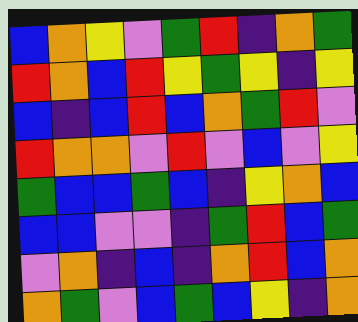[["blue", "orange", "yellow", "violet", "green", "red", "indigo", "orange", "green"], ["red", "orange", "blue", "red", "yellow", "green", "yellow", "indigo", "yellow"], ["blue", "indigo", "blue", "red", "blue", "orange", "green", "red", "violet"], ["red", "orange", "orange", "violet", "red", "violet", "blue", "violet", "yellow"], ["green", "blue", "blue", "green", "blue", "indigo", "yellow", "orange", "blue"], ["blue", "blue", "violet", "violet", "indigo", "green", "red", "blue", "green"], ["violet", "orange", "indigo", "blue", "indigo", "orange", "red", "blue", "orange"], ["orange", "green", "violet", "blue", "green", "blue", "yellow", "indigo", "orange"]]